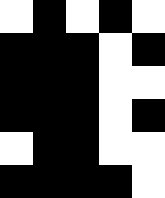[["white", "black", "white", "black", "white"], ["black", "black", "black", "white", "black"], ["black", "black", "black", "white", "white"], ["black", "black", "black", "white", "black"], ["white", "black", "black", "white", "white"], ["black", "black", "black", "black", "white"]]